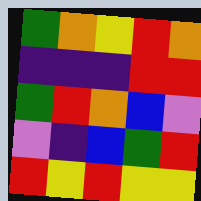[["green", "orange", "yellow", "red", "orange"], ["indigo", "indigo", "indigo", "red", "red"], ["green", "red", "orange", "blue", "violet"], ["violet", "indigo", "blue", "green", "red"], ["red", "yellow", "red", "yellow", "yellow"]]